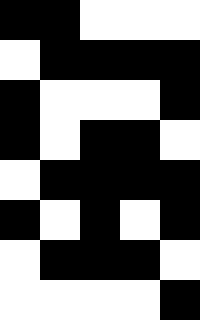[["black", "black", "white", "white", "white"], ["white", "black", "black", "black", "black"], ["black", "white", "white", "white", "black"], ["black", "white", "black", "black", "white"], ["white", "black", "black", "black", "black"], ["black", "white", "black", "white", "black"], ["white", "black", "black", "black", "white"], ["white", "white", "white", "white", "black"]]